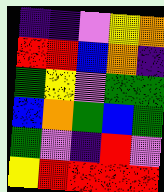[["indigo", "indigo", "violet", "yellow", "orange"], ["red", "red", "blue", "orange", "indigo"], ["green", "yellow", "violet", "green", "green"], ["blue", "orange", "green", "blue", "green"], ["green", "violet", "indigo", "red", "violet"], ["yellow", "red", "red", "red", "red"]]